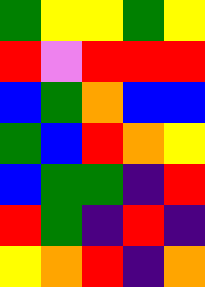[["green", "yellow", "yellow", "green", "yellow"], ["red", "violet", "red", "red", "red"], ["blue", "green", "orange", "blue", "blue"], ["green", "blue", "red", "orange", "yellow"], ["blue", "green", "green", "indigo", "red"], ["red", "green", "indigo", "red", "indigo"], ["yellow", "orange", "red", "indigo", "orange"]]